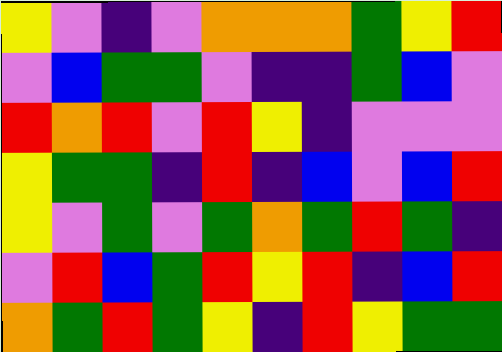[["yellow", "violet", "indigo", "violet", "orange", "orange", "orange", "green", "yellow", "red"], ["violet", "blue", "green", "green", "violet", "indigo", "indigo", "green", "blue", "violet"], ["red", "orange", "red", "violet", "red", "yellow", "indigo", "violet", "violet", "violet"], ["yellow", "green", "green", "indigo", "red", "indigo", "blue", "violet", "blue", "red"], ["yellow", "violet", "green", "violet", "green", "orange", "green", "red", "green", "indigo"], ["violet", "red", "blue", "green", "red", "yellow", "red", "indigo", "blue", "red"], ["orange", "green", "red", "green", "yellow", "indigo", "red", "yellow", "green", "green"]]